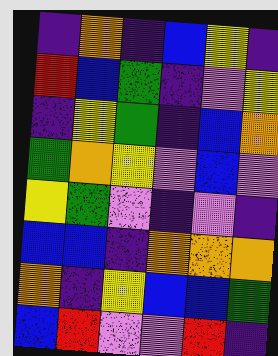[["indigo", "orange", "indigo", "blue", "yellow", "indigo"], ["red", "blue", "green", "indigo", "violet", "yellow"], ["indigo", "yellow", "green", "indigo", "blue", "orange"], ["green", "orange", "yellow", "violet", "blue", "violet"], ["yellow", "green", "violet", "indigo", "violet", "indigo"], ["blue", "blue", "indigo", "orange", "orange", "orange"], ["orange", "indigo", "yellow", "blue", "blue", "green"], ["blue", "red", "violet", "violet", "red", "indigo"]]